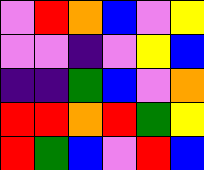[["violet", "red", "orange", "blue", "violet", "yellow"], ["violet", "violet", "indigo", "violet", "yellow", "blue"], ["indigo", "indigo", "green", "blue", "violet", "orange"], ["red", "red", "orange", "red", "green", "yellow"], ["red", "green", "blue", "violet", "red", "blue"]]